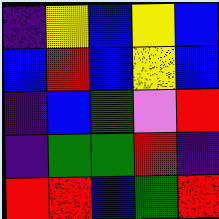[["indigo", "yellow", "blue", "yellow", "blue"], ["blue", "red", "blue", "yellow", "blue"], ["indigo", "blue", "green", "violet", "red"], ["indigo", "green", "green", "red", "indigo"], ["red", "red", "blue", "green", "red"]]